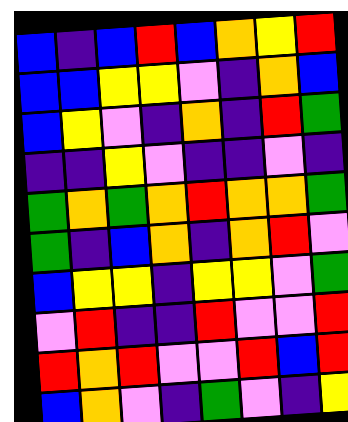[["blue", "indigo", "blue", "red", "blue", "orange", "yellow", "red"], ["blue", "blue", "yellow", "yellow", "violet", "indigo", "orange", "blue"], ["blue", "yellow", "violet", "indigo", "orange", "indigo", "red", "green"], ["indigo", "indigo", "yellow", "violet", "indigo", "indigo", "violet", "indigo"], ["green", "orange", "green", "orange", "red", "orange", "orange", "green"], ["green", "indigo", "blue", "orange", "indigo", "orange", "red", "violet"], ["blue", "yellow", "yellow", "indigo", "yellow", "yellow", "violet", "green"], ["violet", "red", "indigo", "indigo", "red", "violet", "violet", "red"], ["red", "orange", "red", "violet", "violet", "red", "blue", "red"], ["blue", "orange", "violet", "indigo", "green", "violet", "indigo", "yellow"]]